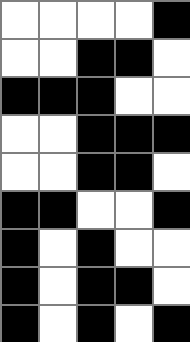[["white", "white", "white", "white", "black"], ["white", "white", "black", "black", "white"], ["black", "black", "black", "white", "white"], ["white", "white", "black", "black", "black"], ["white", "white", "black", "black", "white"], ["black", "black", "white", "white", "black"], ["black", "white", "black", "white", "white"], ["black", "white", "black", "black", "white"], ["black", "white", "black", "white", "black"]]